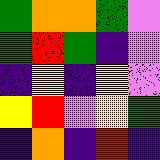[["green", "orange", "orange", "green", "violet"], ["green", "red", "green", "indigo", "violet"], ["indigo", "yellow", "indigo", "yellow", "violet"], ["yellow", "red", "violet", "yellow", "green"], ["indigo", "orange", "indigo", "red", "indigo"]]